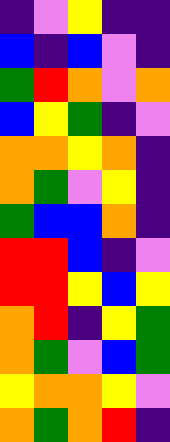[["indigo", "violet", "yellow", "indigo", "indigo"], ["blue", "indigo", "blue", "violet", "indigo"], ["green", "red", "orange", "violet", "orange"], ["blue", "yellow", "green", "indigo", "violet"], ["orange", "orange", "yellow", "orange", "indigo"], ["orange", "green", "violet", "yellow", "indigo"], ["green", "blue", "blue", "orange", "indigo"], ["red", "red", "blue", "indigo", "violet"], ["red", "red", "yellow", "blue", "yellow"], ["orange", "red", "indigo", "yellow", "green"], ["orange", "green", "violet", "blue", "green"], ["yellow", "orange", "orange", "yellow", "violet"], ["orange", "green", "orange", "red", "indigo"]]